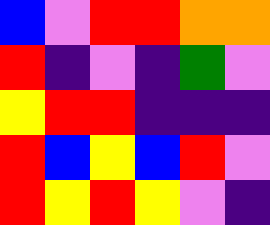[["blue", "violet", "red", "red", "orange", "orange"], ["red", "indigo", "violet", "indigo", "green", "violet"], ["yellow", "red", "red", "indigo", "indigo", "indigo"], ["red", "blue", "yellow", "blue", "red", "violet"], ["red", "yellow", "red", "yellow", "violet", "indigo"]]